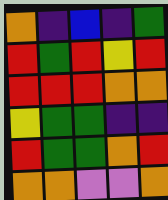[["orange", "indigo", "blue", "indigo", "green"], ["red", "green", "red", "yellow", "red"], ["red", "red", "red", "orange", "orange"], ["yellow", "green", "green", "indigo", "indigo"], ["red", "green", "green", "orange", "red"], ["orange", "orange", "violet", "violet", "orange"]]